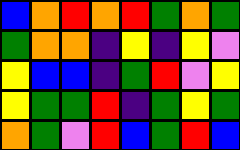[["blue", "orange", "red", "orange", "red", "green", "orange", "green"], ["green", "orange", "orange", "indigo", "yellow", "indigo", "yellow", "violet"], ["yellow", "blue", "blue", "indigo", "green", "red", "violet", "yellow"], ["yellow", "green", "green", "red", "indigo", "green", "yellow", "green"], ["orange", "green", "violet", "red", "blue", "green", "red", "blue"]]